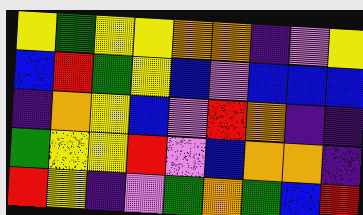[["yellow", "green", "yellow", "yellow", "orange", "orange", "indigo", "violet", "yellow"], ["blue", "red", "green", "yellow", "blue", "violet", "blue", "blue", "blue"], ["indigo", "orange", "yellow", "blue", "violet", "red", "orange", "indigo", "indigo"], ["green", "yellow", "yellow", "red", "violet", "blue", "orange", "orange", "indigo"], ["red", "yellow", "indigo", "violet", "green", "orange", "green", "blue", "red"]]